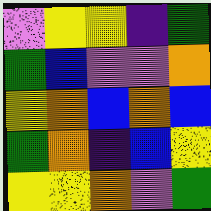[["violet", "yellow", "yellow", "indigo", "green"], ["green", "blue", "violet", "violet", "orange"], ["yellow", "orange", "blue", "orange", "blue"], ["green", "orange", "indigo", "blue", "yellow"], ["yellow", "yellow", "orange", "violet", "green"]]